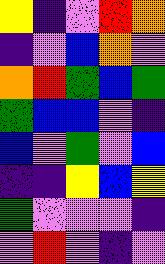[["yellow", "indigo", "violet", "red", "orange"], ["indigo", "violet", "blue", "orange", "violet"], ["orange", "red", "green", "blue", "green"], ["green", "blue", "blue", "violet", "indigo"], ["blue", "violet", "green", "violet", "blue"], ["indigo", "indigo", "yellow", "blue", "yellow"], ["green", "violet", "violet", "violet", "indigo"], ["violet", "red", "violet", "indigo", "violet"]]